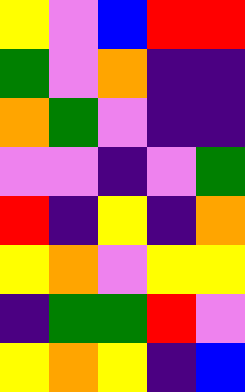[["yellow", "violet", "blue", "red", "red"], ["green", "violet", "orange", "indigo", "indigo"], ["orange", "green", "violet", "indigo", "indigo"], ["violet", "violet", "indigo", "violet", "green"], ["red", "indigo", "yellow", "indigo", "orange"], ["yellow", "orange", "violet", "yellow", "yellow"], ["indigo", "green", "green", "red", "violet"], ["yellow", "orange", "yellow", "indigo", "blue"]]